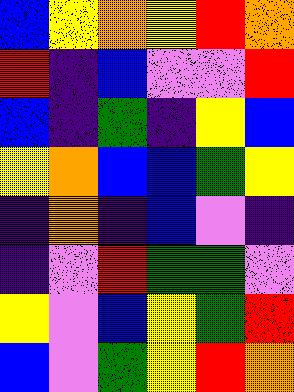[["blue", "yellow", "orange", "yellow", "red", "orange"], ["red", "indigo", "blue", "violet", "violet", "red"], ["blue", "indigo", "green", "indigo", "yellow", "blue"], ["yellow", "orange", "blue", "blue", "green", "yellow"], ["indigo", "orange", "indigo", "blue", "violet", "indigo"], ["indigo", "violet", "red", "green", "green", "violet"], ["yellow", "violet", "blue", "yellow", "green", "red"], ["blue", "violet", "green", "yellow", "red", "orange"]]